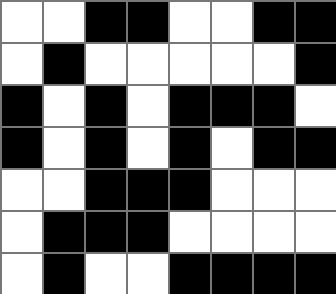[["white", "white", "black", "black", "white", "white", "black", "black"], ["white", "black", "white", "white", "white", "white", "white", "black"], ["black", "white", "black", "white", "black", "black", "black", "white"], ["black", "white", "black", "white", "black", "white", "black", "black"], ["white", "white", "black", "black", "black", "white", "white", "white"], ["white", "black", "black", "black", "white", "white", "white", "white"], ["white", "black", "white", "white", "black", "black", "black", "black"]]